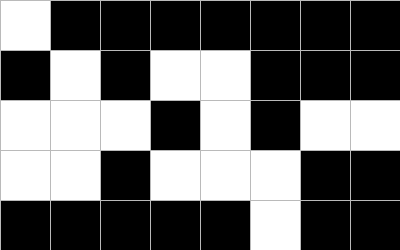[["white", "black", "black", "black", "black", "black", "black", "black"], ["black", "white", "black", "white", "white", "black", "black", "black"], ["white", "white", "white", "black", "white", "black", "white", "white"], ["white", "white", "black", "white", "white", "white", "black", "black"], ["black", "black", "black", "black", "black", "white", "black", "black"]]